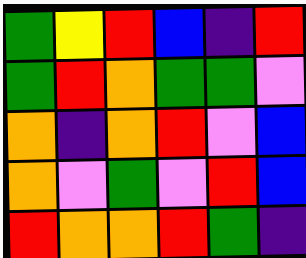[["green", "yellow", "red", "blue", "indigo", "red"], ["green", "red", "orange", "green", "green", "violet"], ["orange", "indigo", "orange", "red", "violet", "blue"], ["orange", "violet", "green", "violet", "red", "blue"], ["red", "orange", "orange", "red", "green", "indigo"]]